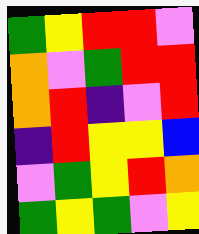[["green", "yellow", "red", "red", "violet"], ["orange", "violet", "green", "red", "red"], ["orange", "red", "indigo", "violet", "red"], ["indigo", "red", "yellow", "yellow", "blue"], ["violet", "green", "yellow", "red", "orange"], ["green", "yellow", "green", "violet", "yellow"]]